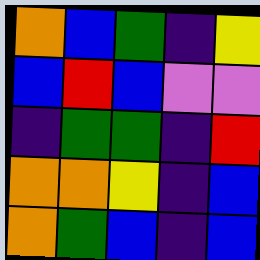[["orange", "blue", "green", "indigo", "yellow"], ["blue", "red", "blue", "violet", "violet"], ["indigo", "green", "green", "indigo", "red"], ["orange", "orange", "yellow", "indigo", "blue"], ["orange", "green", "blue", "indigo", "blue"]]